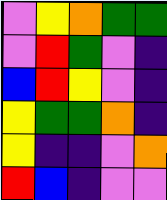[["violet", "yellow", "orange", "green", "green"], ["violet", "red", "green", "violet", "indigo"], ["blue", "red", "yellow", "violet", "indigo"], ["yellow", "green", "green", "orange", "indigo"], ["yellow", "indigo", "indigo", "violet", "orange"], ["red", "blue", "indigo", "violet", "violet"]]